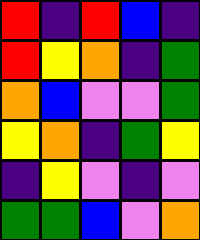[["red", "indigo", "red", "blue", "indigo"], ["red", "yellow", "orange", "indigo", "green"], ["orange", "blue", "violet", "violet", "green"], ["yellow", "orange", "indigo", "green", "yellow"], ["indigo", "yellow", "violet", "indigo", "violet"], ["green", "green", "blue", "violet", "orange"]]